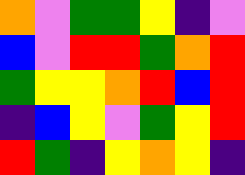[["orange", "violet", "green", "green", "yellow", "indigo", "violet"], ["blue", "violet", "red", "red", "green", "orange", "red"], ["green", "yellow", "yellow", "orange", "red", "blue", "red"], ["indigo", "blue", "yellow", "violet", "green", "yellow", "red"], ["red", "green", "indigo", "yellow", "orange", "yellow", "indigo"]]